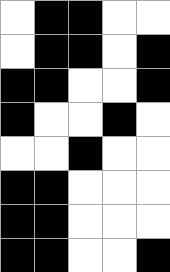[["white", "black", "black", "white", "white"], ["white", "black", "black", "white", "black"], ["black", "black", "white", "white", "black"], ["black", "white", "white", "black", "white"], ["white", "white", "black", "white", "white"], ["black", "black", "white", "white", "white"], ["black", "black", "white", "white", "white"], ["black", "black", "white", "white", "black"]]